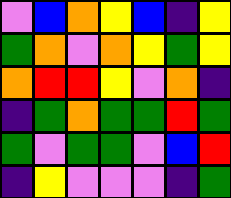[["violet", "blue", "orange", "yellow", "blue", "indigo", "yellow"], ["green", "orange", "violet", "orange", "yellow", "green", "yellow"], ["orange", "red", "red", "yellow", "violet", "orange", "indigo"], ["indigo", "green", "orange", "green", "green", "red", "green"], ["green", "violet", "green", "green", "violet", "blue", "red"], ["indigo", "yellow", "violet", "violet", "violet", "indigo", "green"]]